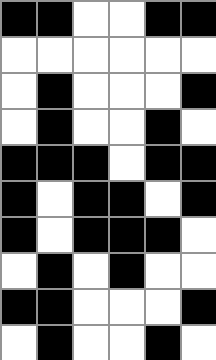[["black", "black", "white", "white", "black", "black"], ["white", "white", "white", "white", "white", "white"], ["white", "black", "white", "white", "white", "black"], ["white", "black", "white", "white", "black", "white"], ["black", "black", "black", "white", "black", "black"], ["black", "white", "black", "black", "white", "black"], ["black", "white", "black", "black", "black", "white"], ["white", "black", "white", "black", "white", "white"], ["black", "black", "white", "white", "white", "black"], ["white", "black", "white", "white", "black", "white"]]